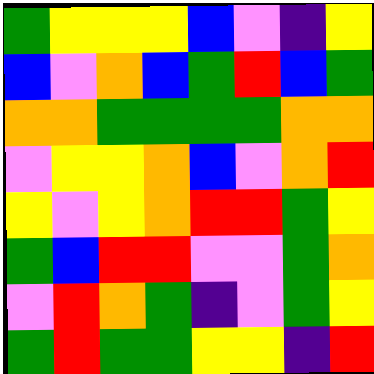[["green", "yellow", "yellow", "yellow", "blue", "violet", "indigo", "yellow"], ["blue", "violet", "orange", "blue", "green", "red", "blue", "green"], ["orange", "orange", "green", "green", "green", "green", "orange", "orange"], ["violet", "yellow", "yellow", "orange", "blue", "violet", "orange", "red"], ["yellow", "violet", "yellow", "orange", "red", "red", "green", "yellow"], ["green", "blue", "red", "red", "violet", "violet", "green", "orange"], ["violet", "red", "orange", "green", "indigo", "violet", "green", "yellow"], ["green", "red", "green", "green", "yellow", "yellow", "indigo", "red"]]